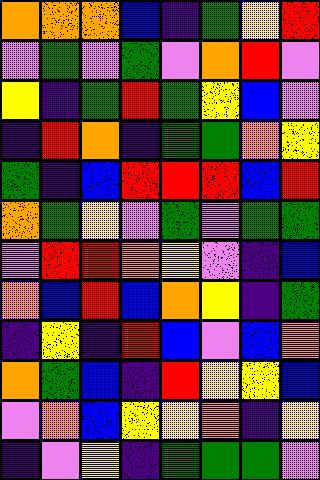[["orange", "orange", "orange", "blue", "indigo", "green", "yellow", "red"], ["violet", "green", "violet", "green", "violet", "orange", "red", "violet"], ["yellow", "indigo", "green", "red", "green", "yellow", "blue", "violet"], ["indigo", "red", "orange", "indigo", "green", "green", "orange", "yellow"], ["green", "indigo", "blue", "red", "red", "red", "blue", "red"], ["orange", "green", "yellow", "violet", "green", "violet", "green", "green"], ["violet", "red", "red", "orange", "yellow", "violet", "indigo", "blue"], ["orange", "blue", "red", "blue", "orange", "yellow", "indigo", "green"], ["indigo", "yellow", "indigo", "red", "blue", "violet", "blue", "orange"], ["orange", "green", "blue", "indigo", "red", "yellow", "yellow", "blue"], ["violet", "orange", "blue", "yellow", "yellow", "orange", "indigo", "yellow"], ["indigo", "violet", "yellow", "indigo", "green", "green", "green", "violet"]]